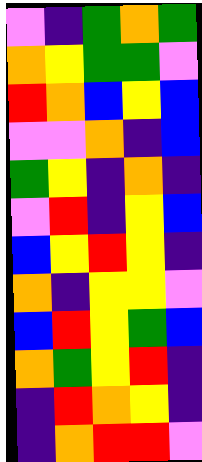[["violet", "indigo", "green", "orange", "green"], ["orange", "yellow", "green", "green", "violet"], ["red", "orange", "blue", "yellow", "blue"], ["violet", "violet", "orange", "indigo", "blue"], ["green", "yellow", "indigo", "orange", "indigo"], ["violet", "red", "indigo", "yellow", "blue"], ["blue", "yellow", "red", "yellow", "indigo"], ["orange", "indigo", "yellow", "yellow", "violet"], ["blue", "red", "yellow", "green", "blue"], ["orange", "green", "yellow", "red", "indigo"], ["indigo", "red", "orange", "yellow", "indigo"], ["indigo", "orange", "red", "red", "violet"]]